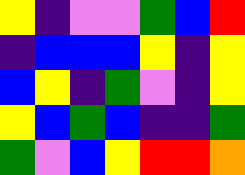[["yellow", "indigo", "violet", "violet", "green", "blue", "red"], ["indigo", "blue", "blue", "blue", "yellow", "indigo", "yellow"], ["blue", "yellow", "indigo", "green", "violet", "indigo", "yellow"], ["yellow", "blue", "green", "blue", "indigo", "indigo", "green"], ["green", "violet", "blue", "yellow", "red", "red", "orange"]]